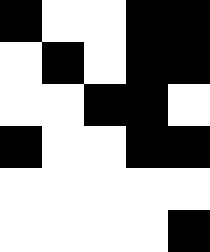[["black", "white", "white", "black", "black"], ["white", "black", "white", "black", "black"], ["white", "white", "black", "black", "white"], ["black", "white", "white", "black", "black"], ["white", "white", "white", "white", "white"], ["white", "white", "white", "white", "black"]]